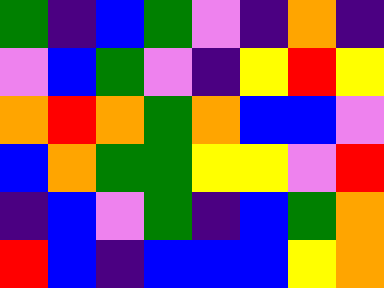[["green", "indigo", "blue", "green", "violet", "indigo", "orange", "indigo"], ["violet", "blue", "green", "violet", "indigo", "yellow", "red", "yellow"], ["orange", "red", "orange", "green", "orange", "blue", "blue", "violet"], ["blue", "orange", "green", "green", "yellow", "yellow", "violet", "red"], ["indigo", "blue", "violet", "green", "indigo", "blue", "green", "orange"], ["red", "blue", "indigo", "blue", "blue", "blue", "yellow", "orange"]]